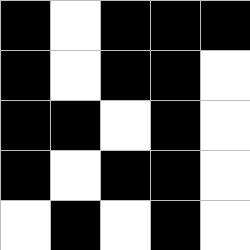[["black", "white", "black", "black", "black"], ["black", "white", "black", "black", "white"], ["black", "black", "white", "black", "white"], ["black", "white", "black", "black", "white"], ["white", "black", "white", "black", "white"]]